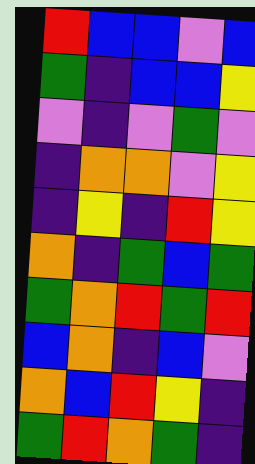[["red", "blue", "blue", "violet", "blue"], ["green", "indigo", "blue", "blue", "yellow"], ["violet", "indigo", "violet", "green", "violet"], ["indigo", "orange", "orange", "violet", "yellow"], ["indigo", "yellow", "indigo", "red", "yellow"], ["orange", "indigo", "green", "blue", "green"], ["green", "orange", "red", "green", "red"], ["blue", "orange", "indigo", "blue", "violet"], ["orange", "blue", "red", "yellow", "indigo"], ["green", "red", "orange", "green", "indigo"]]